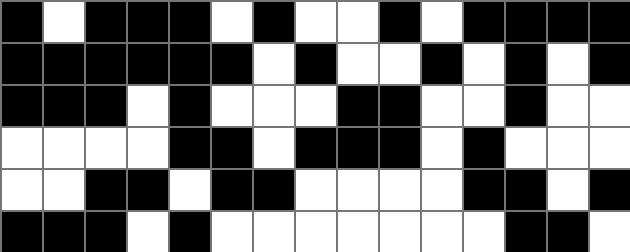[["black", "white", "black", "black", "black", "white", "black", "white", "white", "black", "white", "black", "black", "black", "black"], ["black", "black", "black", "black", "black", "black", "white", "black", "white", "white", "black", "white", "black", "white", "black"], ["black", "black", "black", "white", "black", "white", "white", "white", "black", "black", "white", "white", "black", "white", "white"], ["white", "white", "white", "white", "black", "black", "white", "black", "black", "black", "white", "black", "white", "white", "white"], ["white", "white", "black", "black", "white", "black", "black", "white", "white", "white", "white", "black", "black", "white", "black"], ["black", "black", "black", "white", "black", "white", "white", "white", "white", "white", "white", "white", "black", "black", "white"]]